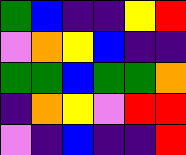[["green", "blue", "indigo", "indigo", "yellow", "red"], ["violet", "orange", "yellow", "blue", "indigo", "indigo"], ["green", "green", "blue", "green", "green", "orange"], ["indigo", "orange", "yellow", "violet", "red", "red"], ["violet", "indigo", "blue", "indigo", "indigo", "red"]]